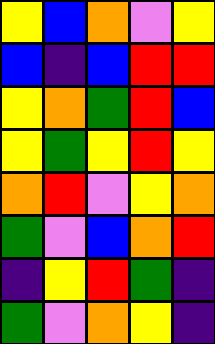[["yellow", "blue", "orange", "violet", "yellow"], ["blue", "indigo", "blue", "red", "red"], ["yellow", "orange", "green", "red", "blue"], ["yellow", "green", "yellow", "red", "yellow"], ["orange", "red", "violet", "yellow", "orange"], ["green", "violet", "blue", "orange", "red"], ["indigo", "yellow", "red", "green", "indigo"], ["green", "violet", "orange", "yellow", "indigo"]]